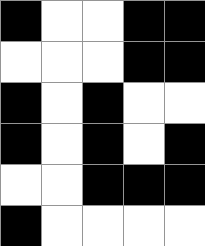[["black", "white", "white", "black", "black"], ["white", "white", "white", "black", "black"], ["black", "white", "black", "white", "white"], ["black", "white", "black", "white", "black"], ["white", "white", "black", "black", "black"], ["black", "white", "white", "white", "white"]]